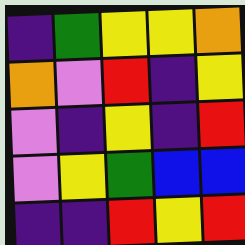[["indigo", "green", "yellow", "yellow", "orange"], ["orange", "violet", "red", "indigo", "yellow"], ["violet", "indigo", "yellow", "indigo", "red"], ["violet", "yellow", "green", "blue", "blue"], ["indigo", "indigo", "red", "yellow", "red"]]